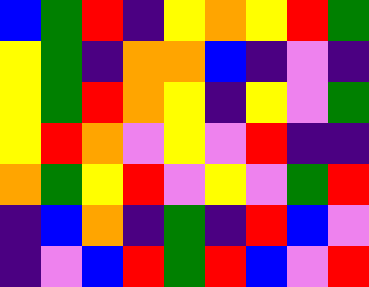[["blue", "green", "red", "indigo", "yellow", "orange", "yellow", "red", "green"], ["yellow", "green", "indigo", "orange", "orange", "blue", "indigo", "violet", "indigo"], ["yellow", "green", "red", "orange", "yellow", "indigo", "yellow", "violet", "green"], ["yellow", "red", "orange", "violet", "yellow", "violet", "red", "indigo", "indigo"], ["orange", "green", "yellow", "red", "violet", "yellow", "violet", "green", "red"], ["indigo", "blue", "orange", "indigo", "green", "indigo", "red", "blue", "violet"], ["indigo", "violet", "blue", "red", "green", "red", "blue", "violet", "red"]]